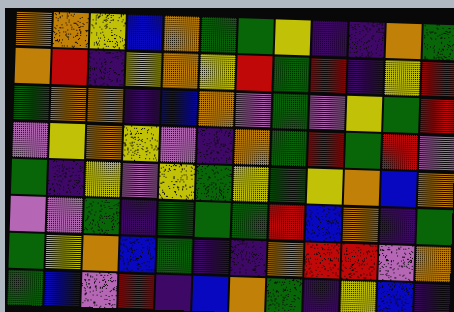[["orange", "orange", "yellow", "blue", "orange", "green", "green", "yellow", "indigo", "indigo", "orange", "green"], ["orange", "red", "indigo", "yellow", "orange", "yellow", "red", "green", "red", "indigo", "yellow", "red"], ["green", "orange", "orange", "indigo", "blue", "orange", "violet", "green", "violet", "yellow", "green", "red"], ["violet", "yellow", "orange", "yellow", "violet", "indigo", "orange", "green", "red", "green", "red", "violet"], ["green", "indigo", "yellow", "violet", "yellow", "green", "yellow", "green", "yellow", "orange", "blue", "orange"], ["violet", "violet", "green", "indigo", "green", "green", "green", "red", "blue", "orange", "indigo", "green"], ["green", "yellow", "orange", "blue", "green", "indigo", "indigo", "orange", "red", "red", "violet", "orange"], ["green", "blue", "violet", "red", "indigo", "blue", "orange", "green", "indigo", "yellow", "blue", "indigo"]]